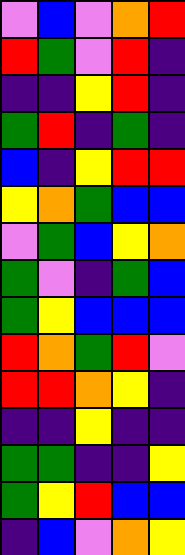[["violet", "blue", "violet", "orange", "red"], ["red", "green", "violet", "red", "indigo"], ["indigo", "indigo", "yellow", "red", "indigo"], ["green", "red", "indigo", "green", "indigo"], ["blue", "indigo", "yellow", "red", "red"], ["yellow", "orange", "green", "blue", "blue"], ["violet", "green", "blue", "yellow", "orange"], ["green", "violet", "indigo", "green", "blue"], ["green", "yellow", "blue", "blue", "blue"], ["red", "orange", "green", "red", "violet"], ["red", "red", "orange", "yellow", "indigo"], ["indigo", "indigo", "yellow", "indigo", "indigo"], ["green", "green", "indigo", "indigo", "yellow"], ["green", "yellow", "red", "blue", "blue"], ["indigo", "blue", "violet", "orange", "yellow"]]